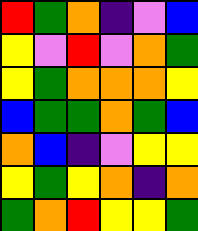[["red", "green", "orange", "indigo", "violet", "blue"], ["yellow", "violet", "red", "violet", "orange", "green"], ["yellow", "green", "orange", "orange", "orange", "yellow"], ["blue", "green", "green", "orange", "green", "blue"], ["orange", "blue", "indigo", "violet", "yellow", "yellow"], ["yellow", "green", "yellow", "orange", "indigo", "orange"], ["green", "orange", "red", "yellow", "yellow", "green"]]